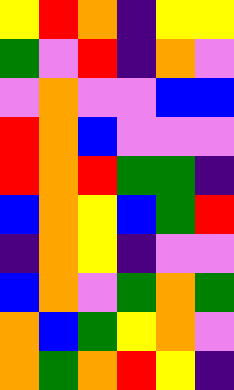[["yellow", "red", "orange", "indigo", "yellow", "yellow"], ["green", "violet", "red", "indigo", "orange", "violet"], ["violet", "orange", "violet", "violet", "blue", "blue"], ["red", "orange", "blue", "violet", "violet", "violet"], ["red", "orange", "red", "green", "green", "indigo"], ["blue", "orange", "yellow", "blue", "green", "red"], ["indigo", "orange", "yellow", "indigo", "violet", "violet"], ["blue", "orange", "violet", "green", "orange", "green"], ["orange", "blue", "green", "yellow", "orange", "violet"], ["orange", "green", "orange", "red", "yellow", "indigo"]]